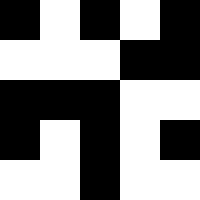[["black", "white", "black", "white", "black"], ["white", "white", "white", "black", "black"], ["black", "black", "black", "white", "white"], ["black", "white", "black", "white", "black"], ["white", "white", "black", "white", "white"]]